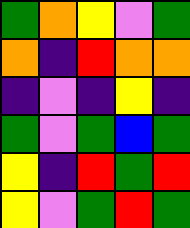[["green", "orange", "yellow", "violet", "green"], ["orange", "indigo", "red", "orange", "orange"], ["indigo", "violet", "indigo", "yellow", "indigo"], ["green", "violet", "green", "blue", "green"], ["yellow", "indigo", "red", "green", "red"], ["yellow", "violet", "green", "red", "green"]]